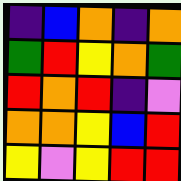[["indigo", "blue", "orange", "indigo", "orange"], ["green", "red", "yellow", "orange", "green"], ["red", "orange", "red", "indigo", "violet"], ["orange", "orange", "yellow", "blue", "red"], ["yellow", "violet", "yellow", "red", "red"]]